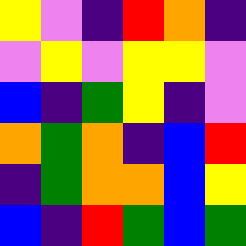[["yellow", "violet", "indigo", "red", "orange", "indigo"], ["violet", "yellow", "violet", "yellow", "yellow", "violet"], ["blue", "indigo", "green", "yellow", "indigo", "violet"], ["orange", "green", "orange", "indigo", "blue", "red"], ["indigo", "green", "orange", "orange", "blue", "yellow"], ["blue", "indigo", "red", "green", "blue", "green"]]